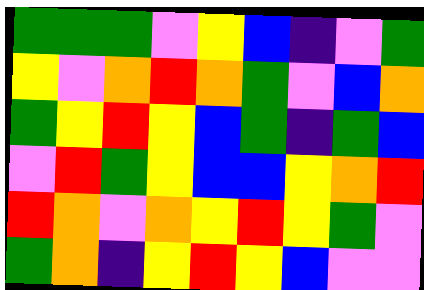[["green", "green", "green", "violet", "yellow", "blue", "indigo", "violet", "green"], ["yellow", "violet", "orange", "red", "orange", "green", "violet", "blue", "orange"], ["green", "yellow", "red", "yellow", "blue", "green", "indigo", "green", "blue"], ["violet", "red", "green", "yellow", "blue", "blue", "yellow", "orange", "red"], ["red", "orange", "violet", "orange", "yellow", "red", "yellow", "green", "violet"], ["green", "orange", "indigo", "yellow", "red", "yellow", "blue", "violet", "violet"]]